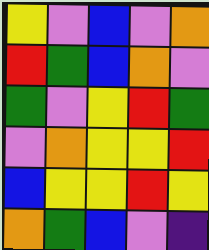[["yellow", "violet", "blue", "violet", "orange"], ["red", "green", "blue", "orange", "violet"], ["green", "violet", "yellow", "red", "green"], ["violet", "orange", "yellow", "yellow", "red"], ["blue", "yellow", "yellow", "red", "yellow"], ["orange", "green", "blue", "violet", "indigo"]]